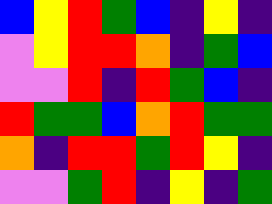[["blue", "yellow", "red", "green", "blue", "indigo", "yellow", "indigo"], ["violet", "yellow", "red", "red", "orange", "indigo", "green", "blue"], ["violet", "violet", "red", "indigo", "red", "green", "blue", "indigo"], ["red", "green", "green", "blue", "orange", "red", "green", "green"], ["orange", "indigo", "red", "red", "green", "red", "yellow", "indigo"], ["violet", "violet", "green", "red", "indigo", "yellow", "indigo", "green"]]